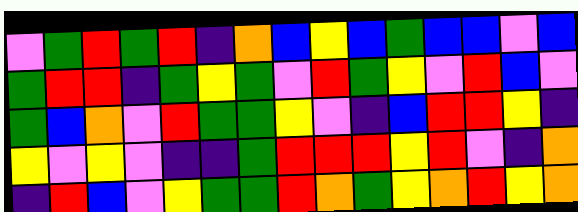[["violet", "green", "red", "green", "red", "indigo", "orange", "blue", "yellow", "blue", "green", "blue", "blue", "violet", "blue"], ["green", "red", "red", "indigo", "green", "yellow", "green", "violet", "red", "green", "yellow", "violet", "red", "blue", "violet"], ["green", "blue", "orange", "violet", "red", "green", "green", "yellow", "violet", "indigo", "blue", "red", "red", "yellow", "indigo"], ["yellow", "violet", "yellow", "violet", "indigo", "indigo", "green", "red", "red", "red", "yellow", "red", "violet", "indigo", "orange"], ["indigo", "red", "blue", "violet", "yellow", "green", "green", "red", "orange", "green", "yellow", "orange", "red", "yellow", "orange"]]